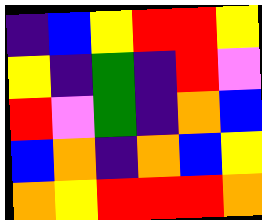[["indigo", "blue", "yellow", "red", "red", "yellow"], ["yellow", "indigo", "green", "indigo", "red", "violet"], ["red", "violet", "green", "indigo", "orange", "blue"], ["blue", "orange", "indigo", "orange", "blue", "yellow"], ["orange", "yellow", "red", "red", "red", "orange"]]